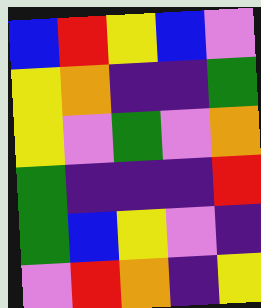[["blue", "red", "yellow", "blue", "violet"], ["yellow", "orange", "indigo", "indigo", "green"], ["yellow", "violet", "green", "violet", "orange"], ["green", "indigo", "indigo", "indigo", "red"], ["green", "blue", "yellow", "violet", "indigo"], ["violet", "red", "orange", "indigo", "yellow"]]